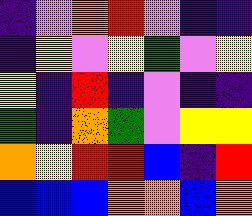[["indigo", "violet", "orange", "red", "violet", "indigo", "indigo"], ["indigo", "yellow", "violet", "yellow", "green", "violet", "yellow"], ["yellow", "indigo", "red", "indigo", "violet", "indigo", "indigo"], ["green", "indigo", "orange", "green", "violet", "yellow", "yellow"], ["orange", "yellow", "red", "red", "blue", "indigo", "red"], ["blue", "blue", "blue", "orange", "orange", "blue", "orange"]]